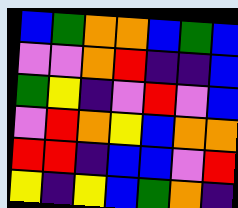[["blue", "green", "orange", "orange", "blue", "green", "blue"], ["violet", "violet", "orange", "red", "indigo", "indigo", "blue"], ["green", "yellow", "indigo", "violet", "red", "violet", "blue"], ["violet", "red", "orange", "yellow", "blue", "orange", "orange"], ["red", "red", "indigo", "blue", "blue", "violet", "red"], ["yellow", "indigo", "yellow", "blue", "green", "orange", "indigo"]]